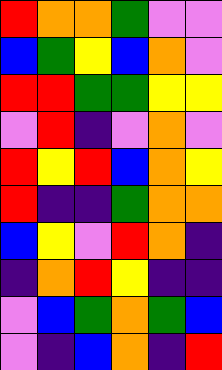[["red", "orange", "orange", "green", "violet", "violet"], ["blue", "green", "yellow", "blue", "orange", "violet"], ["red", "red", "green", "green", "yellow", "yellow"], ["violet", "red", "indigo", "violet", "orange", "violet"], ["red", "yellow", "red", "blue", "orange", "yellow"], ["red", "indigo", "indigo", "green", "orange", "orange"], ["blue", "yellow", "violet", "red", "orange", "indigo"], ["indigo", "orange", "red", "yellow", "indigo", "indigo"], ["violet", "blue", "green", "orange", "green", "blue"], ["violet", "indigo", "blue", "orange", "indigo", "red"]]